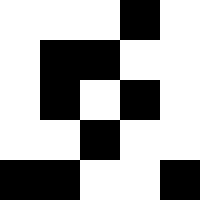[["white", "white", "white", "black", "white"], ["white", "black", "black", "white", "white"], ["white", "black", "white", "black", "white"], ["white", "white", "black", "white", "white"], ["black", "black", "white", "white", "black"]]